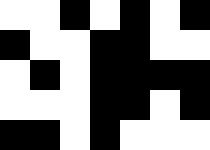[["white", "white", "black", "white", "black", "white", "black"], ["black", "white", "white", "black", "black", "white", "white"], ["white", "black", "white", "black", "black", "black", "black"], ["white", "white", "white", "black", "black", "white", "black"], ["black", "black", "white", "black", "white", "white", "white"]]